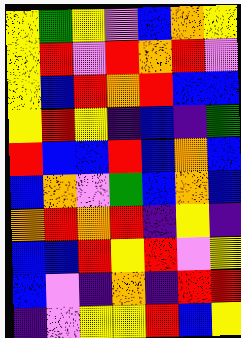[["yellow", "green", "yellow", "violet", "blue", "orange", "yellow"], ["yellow", "red", "violet", "red", "orange", "red", "violet"], ["yellow", "blue", "red", "orange", "red", "blue", "blue"], ["yellow", "red", "yellow", "indigo", "blue", "indigo", "green"], ["red", "blue", "blue", "red", "blue", "orange", "blue"], ["blue", "orange", "violet", "green", "blue", "orange", "blue"], ["orange", "red", "orange", "red", "indigo", "yellow", "indigo"], ["blue", "blue", "red", "yellow", "red", "violet", "yellow"], ["blue", "violet", "indigo", "orange", "indigo", "red", "red"], ["indigo", "violet", "yellow", "yellow", "red", "blue", "yellow"]]